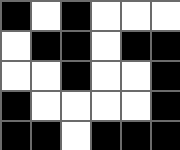[["black", "white", "black", "white", "white", "white"], ["white", "black", "black", "white", "black", "black"], ["white", "white", "black", "white", "white", "black"], ["black", "white", "white", "white", "white", "black"], ["black", "black", "white", "black", "black", "black"]]